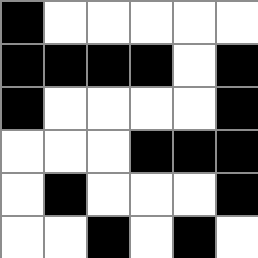[["black", "white", "white", "white", "white", "white"], ["black", "black", "black", "black", "white", "black"], ["black", "white", "white", "white", "white", "black"], ["white", "white", "white", "black", "black", "black"], ["white", "black", "white", "white", "white", "black"], ["white", "white", "black", "white", "black", "white"]]